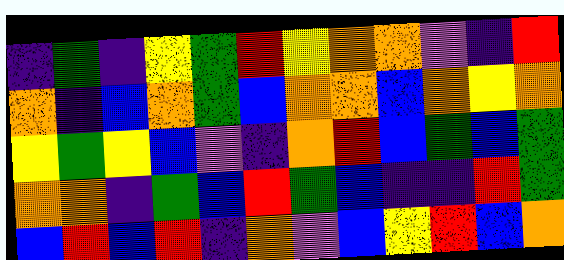[["indigo", "green", "indigo", "yellow", "green", "red", "yellow", "orange", "orange", "violet", "indigo", "red"], ["orange", "indigo", "blue", "orange", "green", "blue", "orange", "orange", "blue", "orange", "yellow", "orange"], ["yellow", "green", "yellow", "blue", "violet", "indigo", "orange", "red", "blue", "green", "blue", "green"], ["orange", "orange", "indigo", "green", "blue", "red", "green", "blue", "indigo", "indigo", "red", "green"], ["blue", "red", "blue", "red", "indigo", "orange", "violet", "blue", "yellow", "red", "blue", "orange"]]